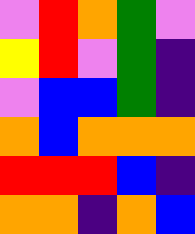[["violet", "red", "orange", "green", "violet"], ["yellow", "red", "violet", "green", "indigo"], ["violet", "blue", "blue", "green", "indigo"], ["orange", "blue", "orange", "orange", "orange"], ["red", "red", "red", "blue", "indigo"], ["orange", "orange", "indigo", "orange", "blue"]]